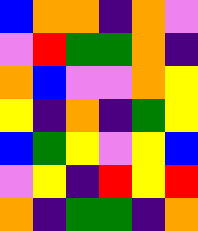[["blue", "orange", "orange", "indigo", "orange", "violet"], ["violet", "red", "green", "green", "orange", "indigo"], ["orange", "blue", "violet", "violet", "orange", "yellow"], ["yellow", "indigo", "orange", "indigo", "green", "yellow"], ["blue", "green", "yellow", "violet", "yellow", "blue"], ["violet", "yellow", "indigo", "red", "yellow", "red"], ["orange", "indigo", "green", "green", "indigo", "orange"]]